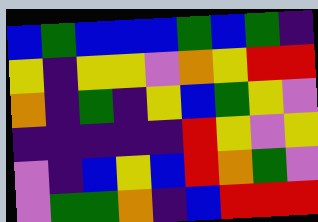[["blue", "green", "blue", "blue", "blue", "green", "blue", "green", "indigo"], ["yellow", "indigo", "yellow", "yellow", "violet", "orange", "yellow", "red", "red"], ["orange", "indigo", "green", "indigo", "yellow", "blue", "green", "yellow", "violet"], ["indigo", "indigo", "indigo", "indigo", "indigo", "red", "yellow", "violet", "yellow"], ["violet", "indigo", "blue", "yellow", "blue", "red", "orange", "green", "violet"], ["violet", "green", "green", "orange", "indigo", "blue", "red", "red", "red"]]